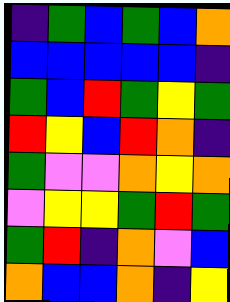[["indigo", "green", "blue", "green", "blue", "orange"], ["blue", "blue", "blue", "blue", "blue", "indigo"], ["green", "blue", "red", "green", "yellow", "green"], ["red", "yellow", "blue", "red", "orange", "indigo"], ["green", "violet", "violet", "orange", "yellow", "orange"], ["violet", "yellow", "yellow", "green", "red", "green"], ["green", "red", "indigo", "orange", "violet", "blue"], ["orange", "blue", "blue", "orange", "indigo", "yellow"]]